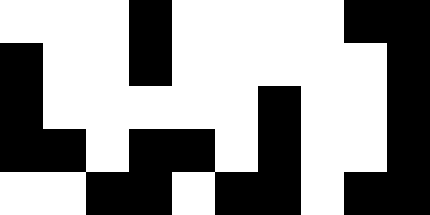[["white", "white", "white", "black", "white", "white", "white", "white", "black", "black"], ["black", "white", "white", "black", "white", "white", "white", "white", "white", "black"], ["black", "white", "white", "white", "white", "white", "black", "white", "white", "black"], ["black", "black", "white", "black", "black", "white", "black", "white", "white", "black"], ["white", "white", "black", "black", "white", "black", "black", "white", "black", "black"]]